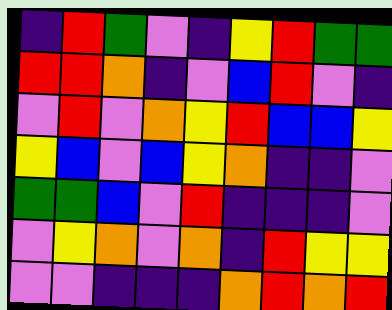[["indigo", "red", "green", "violet", "indigo", "yellow", "red", "green", "green"], ["red", "red", "orange", "indigo", "violet", "blue", "red", "violet", "indigo"], ["violet", "red", "violet", "orange", "yellow", "red", "blue", "blue", "yellow"], ["yellow", "blue", "violet", "blue", "yellow", "orange", "indigo", "indigo", "violet"], ["green", "green", "blue", "violet", "red", "indigo", "indigo", "indigo", "violet"], ["violet", "yellow", "orange", "violet", "orange", "indigo", "red", "yellow", "yellow"], ["violet", "violet", "indigo", "indigo", "indigo", "orange", "red", "orange", "red"]]